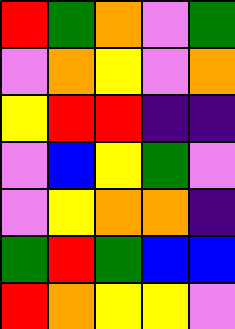[["red", "green", "orange", "violet", "green"], ["violet", "orange", "yellow", "violet", "orange"], ["yellow", "red", "red", "indigo", "indigo"], ["violet", "blue", "yellow", "green", "violet"], ["violet", "yellow", "orange", "orange", "indigo"], ["green", "red", "green", "blue", "blue"], ["red", "orange", "yellow", "yellow", "violet"]]